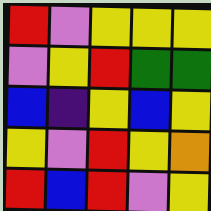[["red", "violet", "yellow", "yellow", "yellow"], ["violet", "yellow", "red", "green", "green"], ["blue", "indigo", "yellow", "blue", "yellow"], ["yellow", "violet", "red", "yellow", "orange"], ["red", "blue", "red", "violet", "yellow"]]